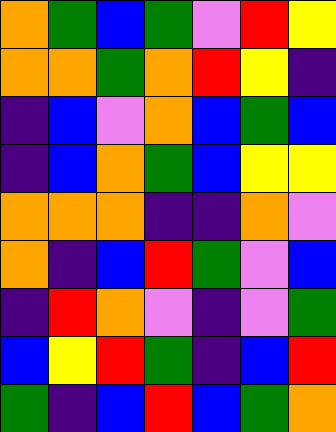[["orange", "green", "blue", "green", "violet", "red", "yellow"], ["orange", "orange", "green", "orange", "red", "yellow", "indigo"], ["indigo", "blue", "violet", "orange", "blue", "green", "blue"], ["indigo", "blue", "orange", "green", "blue", "yellow", "yellow"], ["orange", "orange", "orange", "indigo", "indigo", "orange", "violet"], ["orange", "indigo", "blue", "red", "green", "violet", "blue"], ["indigo", "red", "orange", "violet", "indigo", "violet", "green"], ["blue", "yellow", "red", "green", "indigo", "blue", "red"], ["green", "indigo", "blue", "red", "blue", "green", "orange"]]